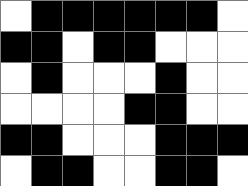[["white", "black", "black", "black", "black", "black", "black", "white"], ["black", "black", "white", "black", "black", "white", "white", "white"], ["white", "black", "white", "white", "white", "black", "white", "white"], ["white", "white", "white", "white", "black", "black", "white", "white"], ["black", "black", "white", "white", "white", "black", "black", "black"], ["white", "black", "black", "white", "white", "black", "black", "white"]]